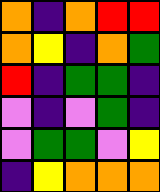[["orange", "indigo", "orange", "red", "red"], ["orange", "yellow", "indigo", "orange", "green"], ["red", "indigo", "green", "green", "indigo"], ["violet", "indigo", "violet", "green", "indigo"], ["violet", "green", "green", "violet", "yellow"], ["indigo", "yellow", "orange", "orange", "orange"]]